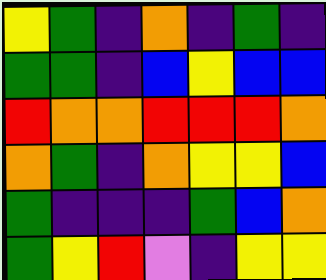[["yellow", "green", "indigo", "orange", "indigo", "green", "indigo"], ["green", "green", "indigo", "blue", "yellow", "blue", "blue"], ["red", "orange", "orange", "red", "red", "red", "orange"], ["orange", "green", "indigo", "orange", "yellow", "yellow", "blue"], ["green", "indigo", "indigo", "indigo", "green", "blue", "orange"], ["green", "yellow", "red", "violet", "indigo", "yellow", "yellow"]]